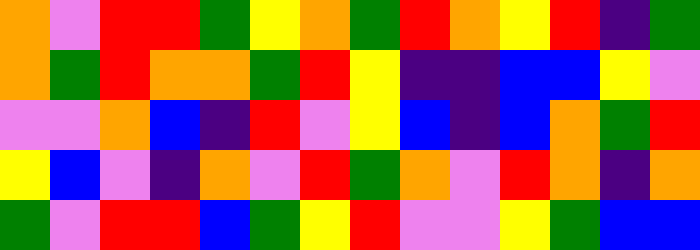[["orange", "violet", "red", "red", "green", "yellow", "orange", "green", "red", "orange", "yellow", "red", "indigo", "green"], ["orange", "green", "red", "orange", "orange", "green", "red", "yellow", "indigo", "indigo", "blue", "blue", "yellow", "violet"], ["violet", "violet", "orange", "blue", "indigo", "red", "violet", "yellow", "blue", "indigo", "blue", "orange", "green", "red"], ["yellow", "blue", "violet", "indigo", "orange", "violet", "red", "green", "orange", "violet", "red", "orange", "indigo", "orange"], ["green", "violet", "red", "red", "blue", "green", "yellow", "red", "violet", "violet", "yellow", "green", "blue", "blue"]]